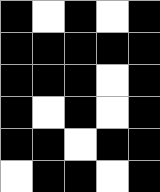[["black", "white", "black", "white", "black"], ["black", "black", "black", "black", "black"], ["black", "black", "black", "white", "black"], ["black", "white", "black", "white", "black"], ["black", "black", "white", "black", "black"], ["white", "black", "black", "white", "black"]]